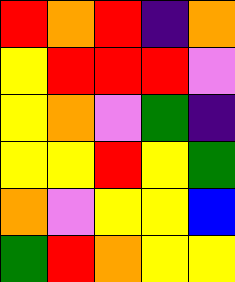[["red", "orange", "red", "indigo", "orange"], ["yellow", "red", "red", "red", "violet"], ["yellow", "orange", "violet", "green", "indigo"], ["yellow", "yellow", "red", "yellow", "green"], ["orange", "violet", "yellow", "yellow", "blue"], ["green", "red", "orange", "yellow", "yellow"]]